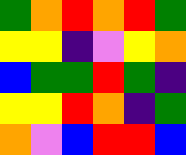[["green", "orange", "red", "orange", "red", "green"], ["yellow", "yellow", "indigo", "violet", "yellow", "orange"], ["blue", "green", "green", "red", "green", "indigo"], ["yellow", "yellow", "red", "orange", "indigo", "green"], ["orange", "violet", "blue", "red", "red", "blue"]]